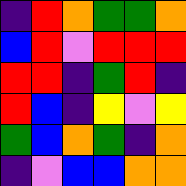[["indigo", "red", "orange", "green", "green", "orange"], ["blue", "red", "violet", "red", "red", "red"], ["red", "red", "indigo", "green", "red", "indigo"], ["red", "blue", "indigo", "yellow", "violet", "yellow"], ["green", "blue", "orange", "green", "indigo", "orange"], ["indigo", "violet", "blue", "blue", "orange", "orange"]]